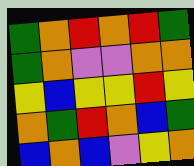[["green", "orange", "red", "orange", "red", "green"], ["green", "orange", "violet", "violet", "orange", "orange"], ["yellow", "blue", "yellow", "yellow", "red", "yellow"], ["orange", "green", "red", "orange", "blue", "green"], ["blue", "orange", "blue", "violet", "yellow", "orange"]]